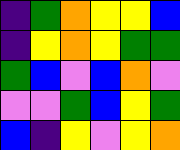[["indigo", "green", "orange", "yellow", "yellow", "blue"], ["indigo", "yellow", "orange", "yellow", "green", "green"], ["green", "blue", "violet", "blue", "orange", "violet"], ["violet", "violet", "green", "blue", "yellow", "green"], ["blue", "indigo", "yellow", "violet", "yellow", "orange"]]